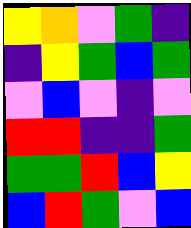[["yellow", "orange", "violet", "green", "indigo"], ["indigo", "yellow", "green", "blue", "green"], ["violet", "blue", "violet", "indigo", "violet"], ["red", "red", "indigo", "indigo", "green"], ["green", "green", "red", "blue", "yellow"], ["blue", "red", "green", "violet", "blue"]]